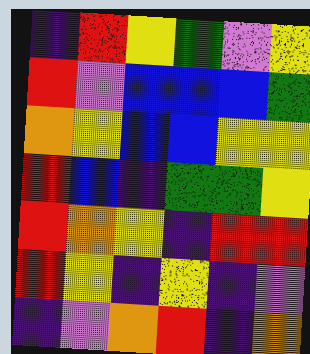[["indigo", "red", "yellow", "green", "violet", "yellow"], ["red", "violet", "blue", "blue", "blue", "green"], ["orange", "yellow", "blue", "blue", "yellow", "yellow"], ["red", "blue", "indigo", "green", "green", "yellow"], ["red", "orange", "yellow", "indigo", "red", "red"], ["red", "yellow", "indigo", "yellow", "indigo", "violet"], ["indigo", "violet", "orange", "red", "indigo", "orange"]]